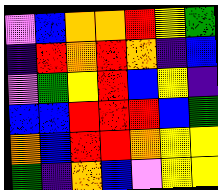[["violet", "blue", "orange", "orange", "red", "yellow", "green"], ["indigo", "red", "orange", "red", "orange", "indigo", "blue"], ["violet", "green", "yellow", "red", "blue", "yellow", "indigo"], ["blue", "blue", "red", "red", "red", "blue", "green"], ["orange", "blue", "red", "red", "orange", "yellow", "yellow"], ["green", "indigo", "orange", "blue", "violet", "yellow", "yellow"]]